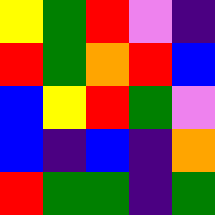[["yellow", "green", "red", "violet", "indigo"], ["red", "green", "orange", "red", "blue"], ["blue", "yellow", "red", "green", "violet"], ["blue", "indigo", "blue", "indigo", "orange"], ["red", "green", "green", "indigo", "green"]]